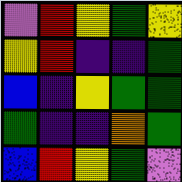[["violet", "red", "yellow", "green", "yellow"], ["yellow", "red", "indigo", "indigo", "green"], ["blue", "indigo", "yellow", "green", "green"], ["green", "indigo", "indigo", "orange", "green"], ["blue", "red", "yellow", "green", "violet"]]